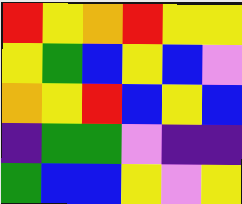[["red", "yellow", "orange", "red", "yellow", "yellow"], ["yellow", "green", "blue", "yellow", "blue", "violet"], ["orange", "yellow", "red", "blue", "yellow", "blue"], ["indigo", "green", "green", "violet", "indigo", "indigo"], ["green", "blue", "blue", "yellow", "violet", "yellow"]]